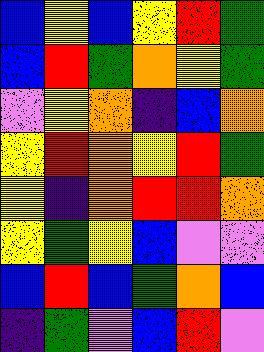[["blue", "yellow", "blue", "yellow", "red", "green"], ["blue", "red", "green", "orange", "yellow", "green"], ["violet", "yellow", "orange", "indigo", "blue", "orange"], ["yellow", "red", "orange", "yellow", "red", "green"], ["yellow", "indigo", "orange", "red", "red", "orange"], ["yellow", "green", "yellow", "blue", "violet", "violet"], ["blue", "red", "blue", "green", "orange", "blue"], ["indigo", "green", "violet", "blue", "red", "violet"]]